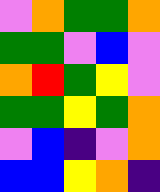[["violet", "orange", "green", "green", "orange"], ["green", "green", "violet", "blue", "violet"], ["orange", "red", "green", "yellow", "violet"], ["green", "green", "yellow", "green", "orange"], ["violet", "blue", "indigo", "violet", "orange"], ["blue", "blue", "yellow", "orange", "indigo"]]